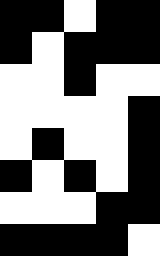[["black", "black", "white", "black", "black"], ["black", "white", "black", "black", "black"], ["white", "white", "black", "white", "white"], ["white", "white", "white", "white", "black"], ["white", "black", "white", "white", "black"], ["black", "white", "black", "white", "black"], ["white", "white", "white", "black", "black"], ["black", "black", "black", "black", "white"]]